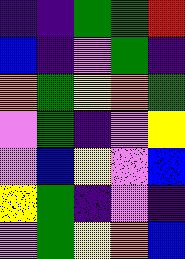[["indigo", "indigo", "green", "green", "red"], ["blue", "indigo", "violet", "green", "indigo"], ["orange", "green", "yellow", "orange", "green"], ["violet", "green", "indigo", "violet", "yellow"], ["violet", "blue", "yellow", "violet", "blue"], ["yellow", "green", "indigo", "violet", "indigo"], ["violet", "green", "yellow", "orange", "blue"]]